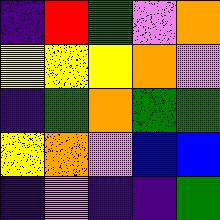[["indigo", "red", "green", "violet", "orange"], ["yellow", "yellow", "yellow", "orange", "violet"], ["indigo", "green", "orange", "green", "green"], ["yellow", "orange", "violet", "blue", "blue"], ["indigo", "violet", "indigo", "indigo", "green"]]